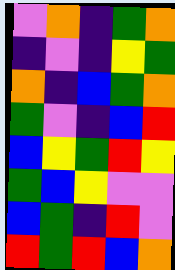[["violet", "orange", "indigo", "green", "orange"], ["indigo", "violet", "indigo", "yellow", "green"], ["orange", "indigo", "blue", "green", "orange"], ["green", "violet", "indigo", "blue", "red"], ["blue", "yellow", "green", "red", "yellow"], ["green", "blue", "yellow", "violet", "violet"], ["blue", "green", "indigo", "red", "violet"], ["red", "green", "red", "blue", "orange"]]